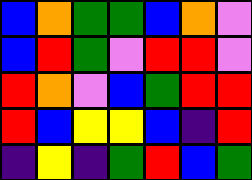[["blue", "orange", "green", "green", "blue", "orange", "violet"], ["blue", "red", "green", "violet", "red", "red", "violet"], ["red", "orange", "violet", "blue", "green", "red", "red"], ["red", "blue", "yellow", "yellow", "blue", "indigo", "red"], ["indigo", "yellow", "indigo", "green", "red", "blue", "green"]]